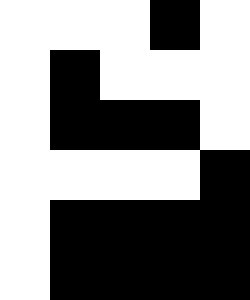[["white", "white", "white", "black", "white"], ["white", "black", "white", "white", "white"], ["white", "black", "black", "black", "white"], ["white", "white", "white", "white", "black"], ["white", "black", "black", "black", "black"], ["white", "black", "black", "black", "black"]]